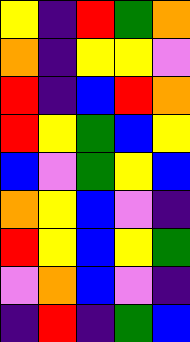[["yellow", "indigo", "red", "green", "orange"], ["orange", "indigo", "yellow", "yellow", "violet"], ["red", "indigo", "blue", "red", "orange"], ["red", "yellow", "green", "blue", "yellow"], ["blue", "violet", "green", "yellow", "blue"], ["orange", "yellow", "blue", "violet", "indigo"], ["red", "yellow", "blue", "yellow", "green"], ["violet", "orange", "blue", "violet", "indigo"], ["indigo", "red", "indigo", "green", "blue"]]